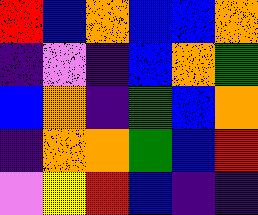[["red", "blue", "orange", "blue", "blue", "orange"], ["indigo", "violet", "indigo", "blue", "orange", "green"], ["blue", "orange", "indigo", "green", "blue", "orange"], ["indigo", "orange", "orange", "green", "blue", "red"], ["violet", "yellow", "red", "blue", "indigo", "indigo"]]